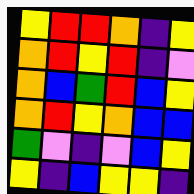[["yellow", "red", "red", "orange", "indigo", "yellow"], ["orange", "red", "yellow", "red", "indigo", "violet"], ["orange", "blue", "green", "red", "blue", "yellow"], ["orange", "red", "yellow", "orange", "blue", "blue"], ["green", "violet", "indigo", "violet", "blue", "yellow"], ["yellow", "indigo", "blue", "yellow", "yellow", "indigo"]]